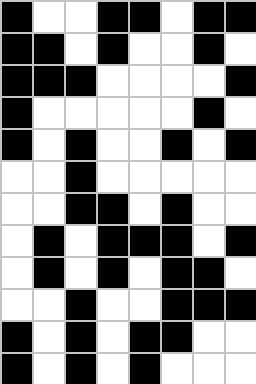[["black", "white", "white", "black", "black", "white", "black", "black"], ["black", "black", "white", "black", "white", "white", "black", "white"], ["black", "black", "black", "white", "white", "white", "white", "black"], ["black", "white", "white", "white", "white", "white", "black", "white"], ["black", "white", "black", "white", "white", "black", "white", "black"], ["white", "white", "black", "white", "white", "white", "white", "white"], ["white", "white", "black", "black", "white", "black", "white", "white"], ["white", "black", "white", "black", "black", "black", "white", "black"], ["white", "black", "white", "black", "white", "black", "black", "white"], ["white", "white", "black", "white", "white", "black", "black", "black"], ["black", "white", "black", "white", "black", "black", "white", "white"], ["black", "white", "black", "white", "black", "white", "white", "white"]]